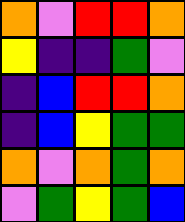[["orange", "violet", "red", "red", "orange"], ["yellow", "indigo", "indigo", "green", "violet"], ["indigo", "blue", "red", "red", "orange"], ["indigo", "blue", "yellow", "green", "green"], ["orange", "violet", "orange", "green", "orange"], ["violet", "green", "yellow", "green", "blue"]]